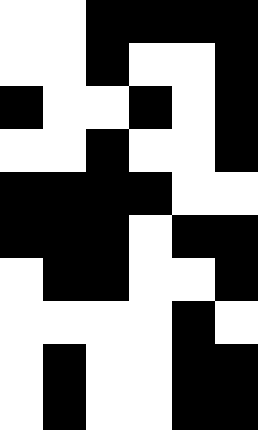[["white", "white", "black", "black", "black", "black"], ["white", "white", "black", "white", "white", "black"], ["black", "white", "white", "black", "white", "black"], ["white", "white", "black", "white", "white", "black"], ["black", "black", "black", "black", "white", "white"], ["black", "black", "black", "white", "black", "black"], ["white", "black", "black", "white", "white", "black"], ["white", "white", "white", "white", "black", "white"], ["white", "black", "white", "white", "black", "black"], ["white", "black", "white", "white", "black", "black"]]